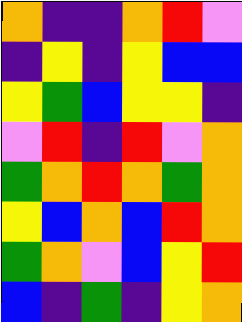[["orange", "indigo", "indigo", "orange", "red", "violet"], ["indigo", "yellow", "indigo", "yellow", "blue", "blue"], ["yellow", "green", "blue", "yellow", "yellow", "indigo"], ["violet", "red", "indigo", "red", "violet", "orange"], ["green", "orange", "red", "orange", "green", "orange"], ["yellow", "blue", "orange", "blue", "red", "orange"], ["green", "orange", "violet", "blue", "yellow", "red"], ["blue", "indigo", "green", "indigo", "yellow", "orange"]]